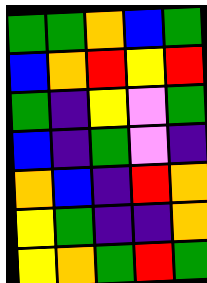[["green", "green", "orange", "blue", "green"], ["blue", "orange", "red", "yellow", "red"], ["green", "indigo", "yellow", "violet", "green"], ["blue", "indigo", "green", "violet", "indigo"], ["orange", "blue", "indigo", "red", "orange"], ["yellow", "green", "indigo", "indigo", "orange"], ["yellow", "orange", "green", "red", "green"]]